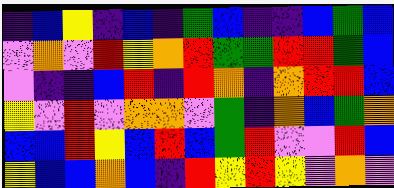[["indigo", "blue", "yellow", "indigo", "blue", "indigo", "green", "blue", "indigo", "indigo", "blue", "green", "blue"], ["violet", "orange", "violet", "red", "yellow", "orange", "red", "green", "green", "red", "red", "green", "blue"], ["violet", "indigo", "indigo", "blue", "red", "indigo", "red", "orange", "indigo", "orange", "red", "red", "blue"], ["yellow", "violet", "red", "violet", "orange", "orange", "violet", "green", "indigo", "orange", "blue", "green", "orange"], ["blue", "blue", "red", "yellow", "blue", "red", "blue", "green", "red", "violet", "violet", "red", "blue"], ["yellow", "blue", "blue", "orange", "blue", "indigo", "red", "yellow", "red", "yellow", "violet", "orange", "violet"]]